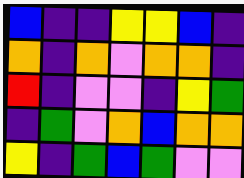[["blue", "indigo", "indigo", "yellow", "yellow", "blue", "indigo"], ["orange", "indigo", "orange", "violet", "orange", "orange", "indigo"], ["red", "indigo", "violet", "violet", "indigo", "yellow", "green"], ["indigo", "green", "violet", "orange", "blue", "orange", "orange"], ["yellow", "indigo", "green", "blue", "green", "violet", "violet"]]